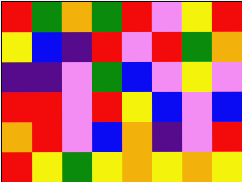[["red", "green", "orange", "green", "red", "violet", "yellow", "red"], ["yellow", "blue", "indigo", "red", "violet", "red", "green", "orange"], ["indigo", "indigo", "violet", "green", "blue", "violet", "yellow", "violet"], ["red", "red", "violet", "red", "yellow", "blue", "violet", "blue"], ["orange", "red", "violet", "blue", "orange", "indigo", "violet", "red"], ["red", "yellow", "green", "yellow", "orange", "yellow", "orange", "yellow"]]